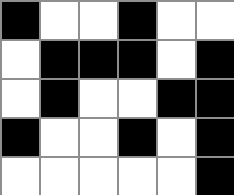[["black", "white", "white", "black", "white", "white"], ["white", "black", "black", "black", "white", "black"], ["white", "black", "white", "white", "black", "black"], ["black", "white", "white", "black", "white", "black"], ["white", "white", "white", "white", "white", "black"]]